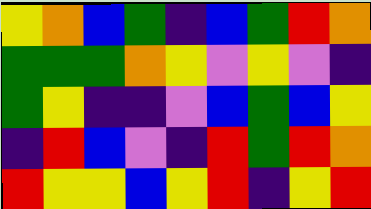[["yellow", "orange", "blue", "green", "indigo", "blue", "green", "red", "orange"], ["green", "green", "green", "orange", "yellow", "violet", "yellow", "violet", "indigo"], ["green", "yellow", "indigo", "indigo", "violet", "blue", "green", "blue", "yellow"], ["indigo", "red", "blue", "violet", "indigo", "red", "green", "red", "orange"], ["red", "yellow", "yellow", "blue", "yellow", "red", "indigo", "yellow", "red"]]